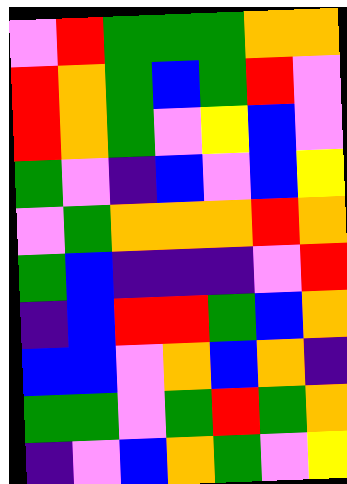[["violet", "red", "green", "green", "green", "orange", "orange"], ["red", "orange", "green", "blue", "green", "red", "violet"], ["red", "orange", "green", "violet", "yellow", "blue", "violet"], ["green", "violet", "indigo", "blue", "violet", "blue", "yellow"], ["violet", "green", "orange", "orange", "orange", "red", "orange"], ["green", "blue", "indigo", "indigo", "indigo", "violet", "red"], ["indigo", "blue", "red", "red", "green", "blue", "orange"], ["blue", "blue", "violet", "orange", "blue", "orange", "indigo"], ["green", "green", "violet", "green", "red", "green", "orange"], ["indigo", "violet", "blue", "orange", "green", "violet", "yellow"]]